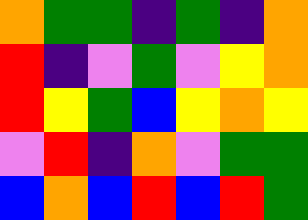[["orange", "green", "green", "indigo", "green", "indigo", "orange"], ["red", "indigo", "violet", "green", "violet", "yellow", "orange"], ["red", "yellow", "green", "blue", "yellow", "orange", "yellow"], ["violet", "red", "indigo", "orange", "violet", "green", "green"], ["blue", "orange", "blue", "red", "blue", "red", "green"]]